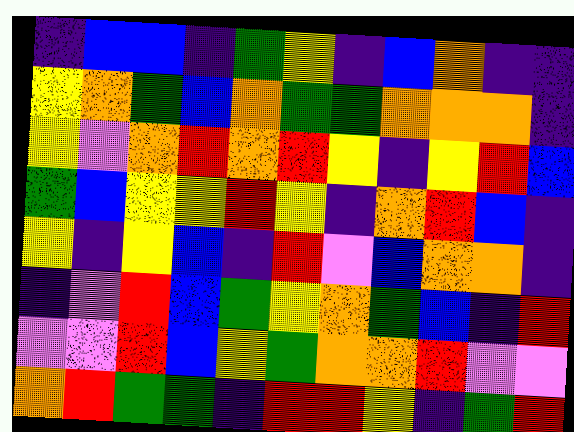[["indigo", "blue", "blue", "indigo", "green", "yellow", "indigo", "blue", "orange", "indigo", "indigo"], ["yellow", "orange", "green", "blue", "orange", "green", "green", "orange", "orange", "orange", "indigo"], ["yellow", "violet", "orange", "red", "orange", "red", "yellow", "indigo", "yellow", "red", "blue"], ["green", "blue", "yellow", "yellow", "red", "yellow", "indigo", "orange", "red", "blue", "indigo"], ["yellow", "indigo", "yellow", "blue", "indigo", "red", "violet", "blue", "orange", "orange", "indigo"], ["indigo", "violet", "red", "blue", "green", "yellow", "orange", "green", "blue", "indigo", "red"], ["violet", "violet", "red", "blue", "yellow", "green", "orange", "orange", "red", "violet", "violet"], ["orange", "red", "green", "green", "indigo", "red", "red", "yellow", "indigo", "green", "red"]]